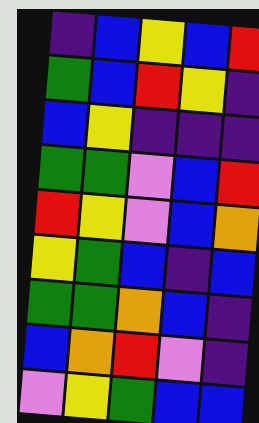[["indigo", "blue", "yellow", "blue", "red"], ["green", "blue", "red", "yellow", "indigo"], ["blue", "yellow", "indigo", "indigo", "indigo"], ["green", "green", "violet", "blue", "red"], ["red", "yellow", "violet", "blue", "orange"], ["yellow", "green", "blue", "indigo", "blue"], ["green", "green", "orange", "blue", "indigo"], ["blue", "orange", "red", "violet", "indigo"], ["violet", "yellow", "green", "blue", "blue"]]